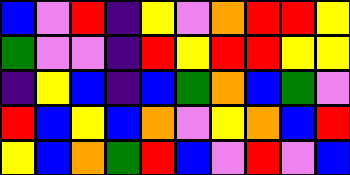[["blue", "violet", "red", "indigo", "yellow", "violet", "orange", "red", "red", "yellow"], ["green", "violet", "violet", "indigo", "red", "yellow", "red", "red", "yellow", "yellow"], ["indigo", "yellow", "blue", "indigo", "blue", "green", "orange", "blue", "green", "violet"], ["red", "blue", "yellow", "blue", "orange", "violet", "yellow", "orange", "blue", "red"], ["yellow", "blue", "orange", "green", "red", "blue", "violet", "red", "violet", "blue"]]